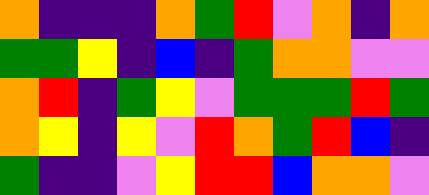[["orange", "indigo", "indigo", "indigo", "orange", "green", "red", "violet", "orange", "indigo", "orange"], ["green", "green", "yellow", "indigo", "blue", "indigo", "green", "orange", "orange", "violet", "violet"], ["orange", "red", "indigo", "green", "yellow", "violet", "green", "green", "green", "red", "green"], ["orange", "yellow", "indigo", "yellow", "violet", "red", "orange", "green", "red", "blue", "indigo"], ["green", "indigo", "indigo", "violet", "yellow", "red", "red", "blue", "orange", "orange", "violet"]]